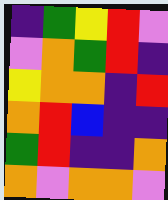[["indigo", "green", "yellow", "red", "violet"], ["violet", "orange", "green", "red", "indigo"], ["yellow", "orange", "orange", "indigo", "red"], ["orange", "red", "blue", "indigo", "indigo"], ["green", "red", "indigo", "indigo", "orange"], ["orange", "violet", "orange", "orange", "violet"]]